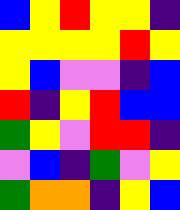[["blue", "yellow", "red", "yellow", "yellow", "indigo"], ["yellow", "yellow", "yellow", "yellow", "red", "yellow"], ["yellow", "blue", "violet", "violet", "indigo", "blue"], ["red", "indigo", "yellow", "red", "blue", "blue"], ["green", "yellow", "violet", "red", "red", "indigo"], ["violet", "blue", "indigo", "green", "violet", "yellow"], ["green", "orange", "orange", "indigo", "yellow", "blue"]]